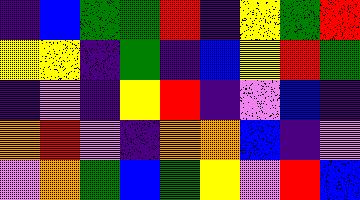[["indigo", "blue", "green", "green", "red", "indigo", "yellow", "green", "red"], ["yellow", "yellow", "indigo", "green", "indigo", "blue", "yellow", "red", "green"], ["indigo", "violet", "indigo", "yellow", "red", "indigo", "violet", "blue", "indigo"], ["orange", "red", "violet", "indigo", "orange", "orange", "blue", "indigo", "violet"], ["violet", "orange", "green", "blue", "green", "yellow", "violet", "red", "blue"]]